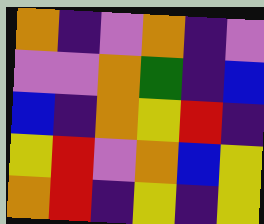[["orange", "indigo", "violet", "orange", "indigo", "violet"], ["violet", "violet", "orange", "green", "indigo", "blue"], ["blue", "indigo", "orange", "yellow", "red", "indigo"], ["yellow", "red", "violet", "orange", "blue", "yellow"], ["orange", "red", "indigo", "yellow", "indigo", "yellow"]]